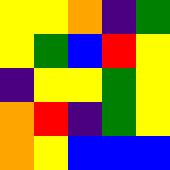[["yellow", "yellow", "orange", "indigo", "green"], ["yellow", "green", "blue", "red", "yellow"], ["indigo", "yellow", "yellow", "green", "yellow"], ["orange", "red", "indigo", "green", "yellow"], ["orange", "yellow", "blue", "blue", "blue"]]